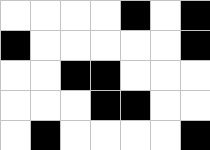[["white", "white", "white", "white", "black", "white", "black"], ["black", "white", "white", "white", "white", "white", "black"], ["white", "white", "black", "black", "white", "white", "white"], ["white", "white", "white", "black", "black", "white", "white"], ["white", "black", "white", "white", "white", "white", "black"]]